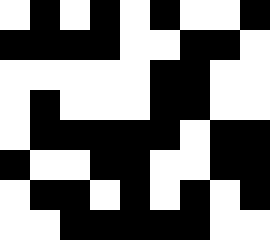[["white", "black", "white", "black", "white", "black", "white", "white", "black"], ["black", "black", "black", "black", "white", "white", "black", "black", "white"], ["white", "white", "white", "white", "white", "black", "black", "white", "white"], ["white", "black", "white", "white", "white", "black", "black", "white", "white"], ["white", "black", "black", "black", "black", "black", "white", "black", "black"], ["black", "white", "white", "black", "black", "white", "white", "black", "black"], ["white", "black", "black", "white", "black", "white", "black", "white", "black"], ["white", "white", "black", "black", "black", "black", "black", "white", "white"]]